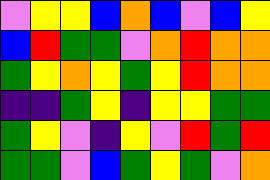[["violet", "yellow", "yellow", "blue", "orange", "blue", "violet", "blue", "yellow"], ["blue", "red", "green", "green", "violet", "orange", "red", "orange", "orange"], ["green", "yellow", "orange", "yellow", "green", "yellow", "red", "orange", "orange"], ["indigo", "indigo", "green", "yellow", "indigo", "yellow", "yellow", "green", "green"], ["green", "yellow", "violet", "indigo", "yellow", "violet", "red", "green", "red"], ["green", "green", "violet", "blue", "green", "yellow", "green", "violet", "orange"]]